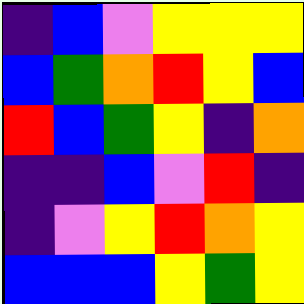[["indigo", "blue", "violet", "yellow", "yellow", "yellow"], ["blue", "green", "orange", "red", "yellow", "blue"], ["red", "blue", "green", "yellow", "indigo", "orange"], ["indigo", "indigo", "blue", "violet", "red", "indigo"], ["indigo", "violet", "yellow", "red", "orange", "yellow"], ["blue", "blue", "blue", "yellow", "green", "yellow"]]